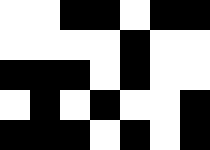[["white", "white", "black", "black", "white", "black", "black"], ["white", "white", "white", "white", "black", "white", "white"], ["black", "black", "black", "white", "black", "white", "white"], ["white", "black", "white", "black", "white", "white", "black"], ["black", "black", "black", "white", "black", "white", "black"]]